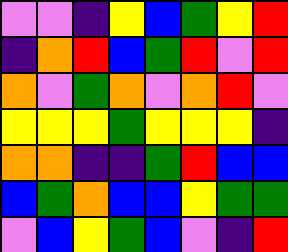[["violet", "violet", "indigo", "yellow", "blue", "green", "yellow", "red"], ["indigo", "orange", "red", "blue", "green", "red", "violet", "red"], ["orange", "violet", "green", "orange", "violet", "orange", "red", "violet"], ["yellow", "yellow", "yellow", "green", "yellow", "yellow", "yellow", "indigo"], ["orange", "orange", "indigo", "indigo", "green", "red", "blue", "blue"], ["blue", "green", "orange", "blue", "blue", "yellow", "green", "green"], ["violet", "blue", "yellow", "green", "blue", "violet", "indigo", "red"]]